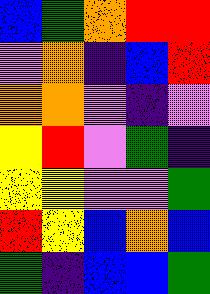[["blue", "green", "orange", "red", "red"], ["violet", "orange", "indigo", "blue", "red"], ["orange", "orange", "violet", "indigo", "violet"], ["yellow", "red", "violet", "green", "indigo"], ["yellow", "yellow", "violet", "violet", "green"], ["red", "yellow", "blue", "orange", "blue"], ["green", "indigo", "blue", "blue", "green"]]